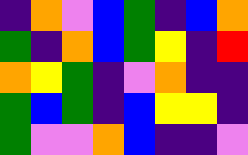[["indigo", "orange", "violet", "blue", "green", "indigo", "blue", "orange"], ["green", "indigo", "orange", "blue", "green", "yellow", "indigo", "red"], ["orange", "yellow", "green", "indigo", "violet", "orange", "indigo", "indigo"], ["green", "blue", "green", "indigo", "blue", "yellow", "yellow", "indigo"], ["green", "violet", "violet", "orange", "blue", "indigo", "indigo", "violet"]]